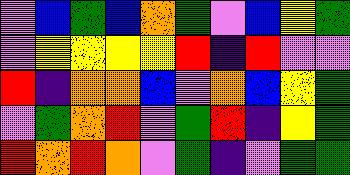[["violet", "blue", "green", "blue", "orange", "green", "violet", "blue", "yellow", "green"], ["violet", "yellow", "yellow", "yellow", "yellow", "red", "indigo", "red", "violet", "violet"], ["red", "indigo", "orange", "orange", "blue", "violet", "orange", "blue", "yellow", "green"], ["violet", "green", "orange", "red", "violet", "green", "red", "indigo", "yellow", "green"], ["red", "orange", "red", "orange", "violet", "green", "indigo", "violet", "green", "green"]]